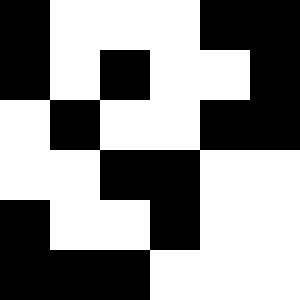[["black", "white", "white", "white", "black", "black"], ["black", "white", "black", "white", "white", "black"], ["white", "black", "white", "white", "black", "black"], ["white", "white", "black", "black", "white", "white"], ["black", "white", "white", "black", "white", "white"], ["black", "black", "black", "white", "white", "white"]]